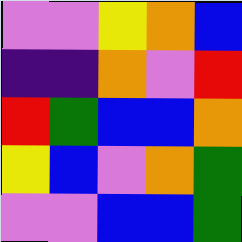[["violet", "violet", "yellow", "orange", "blue"], ["indigo", "indigo", "orange", "violet", "red"], ["red", "green", "blue", "blue", "orange"], ["yellow", "blue", "violet", "orange", "green"], ["violet", "violet", "blue", "blue", "green"]]